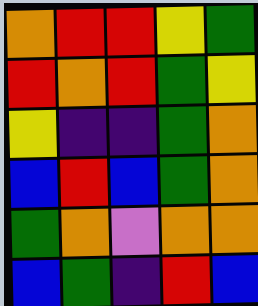[["orange", "red", "red", "yellow", "green"], ["red", "orange", "red", "green", "yellow"], ["yellow", "indigo", "indigo", "green", "orange"], ["blue", "red", "blue", "green", "orange"], ["green", "orange", "violet", "orange", "orange"], ["blue", "green", "indigo", "red", "blue"]]